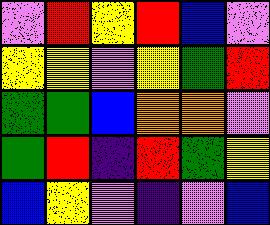[["violet", "red", "yellow", "red", "blue", "violet"], ["yellow", "yellow", "violet", "yellow", "green", "red"], ["green", "green", "blue", "orange", "orange", "violet"], ["green", "red", "indigo", "red", "green", "yellow"], ["blue", "yellow", "violet", "indigo", "violet", "blue"]]